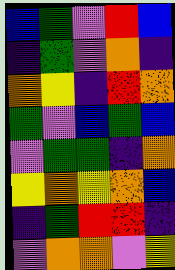[["blue", "green", "violet", "red", "blue"], ["indigo", "green", "violet", "orange", "indigo"], ["orange", "yellow", "indigo", "red", "orange"], ["green", "violet", "blue", "green", "blue"], ["violet", "green", "green", "indigo", "orange"], ["yellow", "orange", "yellow", "orange", "blue"], ["indigo", "green", "red", "red", "indigo"], ["violet", "orange", "orange", "violet", "yellow"]]